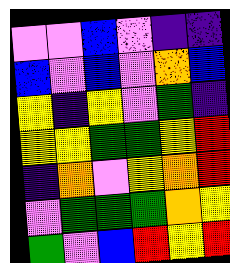[["violet", "violet", "blue", "violet", "indigo", "indigo"], ["blue", "violet", "blue", "violet", "orange", "blue"], ["yellow", "indigo", "yellow", "violet", "green", "indigo"], ["yellow", "yellow", "green", "green", "yellow", "red"], ["indigo", "orange", "violet", "yellow", "orange", "red"], ["violet", "green", "green", "green", "orange", "yellow"], ["green", "violet", "blue", "red", "yellow", "red"]]